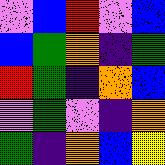[["violet", "blue", "red", "violet", "blue"], ["blue", "green", "orange", "indigo", "green"], ["red", "green", "indigo", "orange", "blue"], ["violet", "green", "violet", "indigo", "orange"], ["green", "indigo", "orange", "blue", "yellow"]]